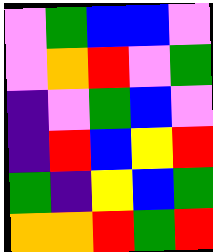[["violet", "green", "blue", "blue", "violet"], ["violet", "orange", "red", "violet", "green"], ["indigo", "violet", "green", "blue", "violet"], ["indigo", "red", "blue", "yellow", "red"], ["green", "indigo", "yellow", "blue", "green"], ["orange", "orange", "red", "green", "red"]]